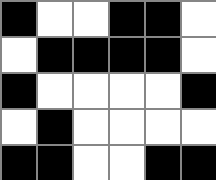[["black", "white", "white", "black", "black", "white"], ["white", "black", "black", "black", "black", "white"], ["black", "white", "white", "white", "white", "black"], ["white", "black", "white", "white", "white", "white"], ["black", "black", "white", "white", "black", "black"]]